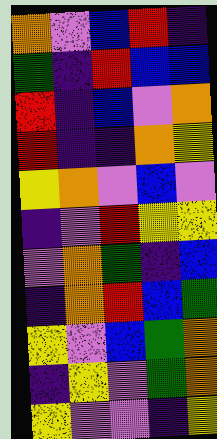[["orange", "violet", "blue", "red", "indigo"], ["green", "indigo", "red", "blue", "blue"], ["red", "indigo", "blue", "violet", "orange"], ["red", "indigo", "indigo", "orange", "yellow"], ["yellow", "orange", "violet", "blue", "violet"], ["indigo", "violet", "red", "yellow", "yellow"], ["violet", "orange", "green", "indigo", "blue"], ["indigo", "orange", "red", "blue", "green"], ["yellow", "violet", "blue", "green", "orange"], ["indigo", "yellow", "violet", "green", "orange"], ["yellow", "violet", "violet", "indigo", "yellow"]]